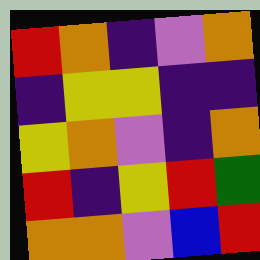[["red", "orange", "indigo", "violet", "orange"], ["indigo", "yellow", "yellow", "indigo", "indigo"], ["yellow", "orange", "violet", "indigo", "orange"], ["red", "indigo", "yellow", "red", "green"], ["orange", "orange", "violet", "blue", "red"]]